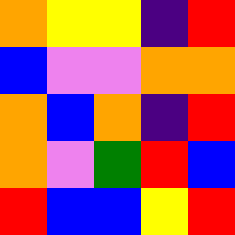[["orange", "yellow", "yellow", "indigo", "red"], ["blue", "violet", "violet", "orange", "orange"], ["orange", "blue", "orange", "indigo", "red"], ["orange", "violet", "green", "red", "blue"], ["red", "blue", "blue", "yellow", "red"]]